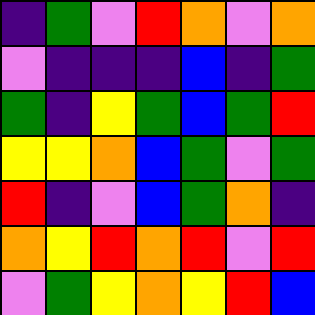[["indigo", "green", "violet", "red", "orange", "violet", "orange"], ["violet", "indigo", "indigo", "indigo", "blue", "indigo", "green"], ["green", "indigo", "yellow", "green", "blue", "green", "red"], ["yellow", "yellow", "orange", "blue", "green", "violet", "green"], ["red", "indigo", "violet", "blue", "green", "orange", "indigo"], ["orange", "yellow", "red", "orange", "red", "violet", "red"], ["violet", "green", "yellow", "orange", "yellow", "red", "blue"]]